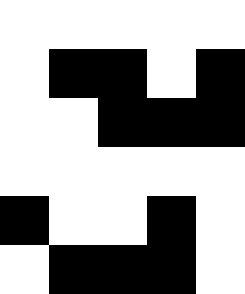[["white", "white", "white", "white", "white"], ["white", "black", "black", "white", "black"], ["white", "white", "black", "black", "black"], ["white", "white", "white", "white", "white"], ["black", "white", "white", "black", "white"], ["white", "black", "black", "black", "white"]]